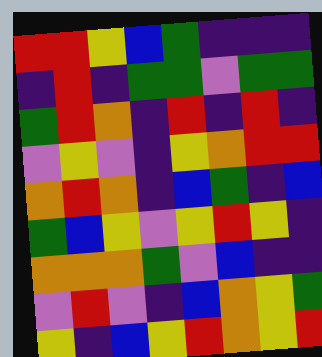[["red", "red", "yellow", "blue", "green", "indigo", "indigo", "indigo"], ["indigo", "red", "indigo", "green", "green", "violet", "green", "green"], ["green", "red", "orange", "indigo", "red", "indigo", "red", "indigo"], ["violet", "yellow", "violet", "indigo", "yellow", "orange", "red", "red"], ["orange", "red", "orange", "indigo", "blue", "green", "indigo", "blue"], ["green", "blue", "yellow", "violet", "yellow", "red", "yellow", "indigo"], ["orange", "orange", "orange", "green", "violet", "blue", "indigo", "indigo"], ["violet", "red", "violet", "indigo", "blue", "orange", "yellow", "green"], ["yellow", "indigo", "blue", "yellow", "red", "orange", "yellow", "red"]]